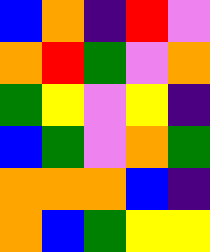[["blue", "orange", "indigo", "red", "violet"], ["orange", "red", "green", "violet", "orange"], ["green", "yellow", "violet", "yellow", "indigo"], ["blue", "green", "violet", "orange", "green"], ["orange", "orange", "orange", "blue", "indigo"], ["orange", "blue", "green", "yellow", "yellow"]]